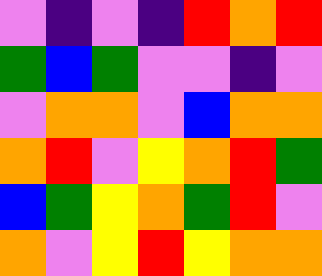[["violet", "indigo", "violet", "indigo", "red", "orange", "red"], ["green", "blue", "green", "violet", "violet", "indigo", "violet"], ["violet", "orange", "orange", "violet", "blue", "orange", "orange"], ["orange", "red", "violet", "yellow", "orange", "red", "green"], ["blue", "green", "yellow", "orange", "green", "red", "violet"], ["orange", "violet", "yellow", "red", "yellow", "orange", "orange"]]